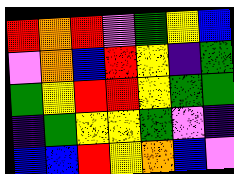[["red", "orange", "red", "violet", "green", "yellow", "blue"], ["violet", "orange", "blue", "red", "yellow", "indigo", "green"], ["green", "yellow", "red", "red", "yellow", "green", "green"], ["indigo", "green", "yellow", "yellow", "green", "violet", "indigo"], ["blue", "blue", "red", "yellow", "orange", "blue", "violet"]]